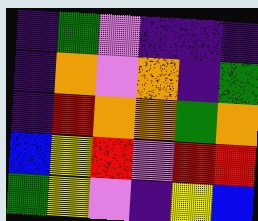[["indigo", "green", "violet", "indigo", "indigo", "indigo"], ["indigo", "orange", "violet", "orange", "indigo", "green"], ["indigo", "red", "orange", "orange", "green", "orange"], ["blue", "yellow", "red", "violet", "red", "red"], ["green", "yellow", "violet", "indigo", "yellow", "blue"]]